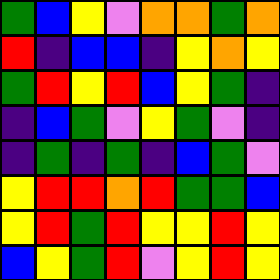[["green", "blue", "yellow", "violet", "orange", "orange", "green", "orange"], ["red", "indigo", "blue", "blue", "indigo", "yellow", "orange", "yellow"], ["green", "red", "yellow", "red", "blue", "yellow", "green", "indigo"], ["indigo", "blue", "green", "violet", "yellow", "green", "violet", "indigo"], ["indigo", "green", "indigo", "green", "indigo", "blue", "green", "violet"], ["yellow", "red", "red", "orange", "red", "green", "green", "blue"], ["yellow", "red", "green", "red", "yellow", "yellow", "red", "yellow"], ["blue", "yellow", "green", "red", "violet", "yellow", "red", "yellow"]]